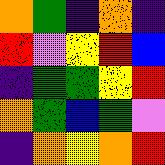[["orange", "green", "indigo", "orange", "indigo"], ["red", "violet", "yellow", "red", "blue"], ["indigo", "green", "green", "yellow", "red"], ["orange", "green", "blue", "green", "violet"], ["indigo", "orange", "yellow", "orange", "red"]]